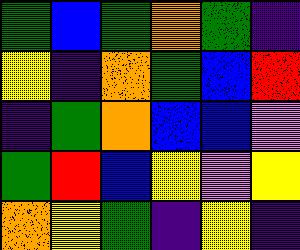[["green", "blue", "green", "orange", "green", "indigo"], ["yellow", "indigo", "orange", "green", "blue", "red"], ["indigo", "green", "orange", "blue", "blue", "violet"], ["green", "red", "blue", "yellow", "violet", "yellow"], ["orange", "yellow", "green", "indigo", "yellow", "indigo"]]